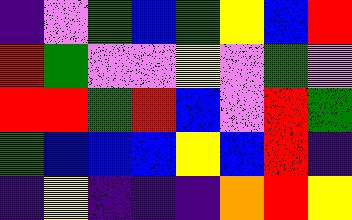[["indigo", "violet", "green", "blue", "green", "yellow", "blue", "red"], ["red", "green", "violet", "violet", "yellow", "violet", "green", "violet"], ["red", "red", "green", "red", "blue", "violet", "red", "green"], ["green", "blue", "blue", "blue", "yellow", "blue", "red", "indigo"], ["indigo", "yellow", "indigo", "indigo", "indigo", "orange", "red", "yellow"]]